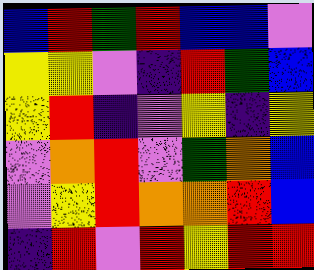[["blue", "red", "green", "red", "blue", "blue", "violet"], ["yellow", "yellow", "violet", "indigo", "red", "green", "blue"], ["yellow", "red", "indigo", "violet", "yellow", "indigo", "yellow"], ["violet", "orange", "red", "violet", "green", "orange", "blue"], ["violet", "yellow", "red", "orange", "orange", "red", "blue"], ["indigo", "red", "violet", "red", "yellow", "red", "red"]]